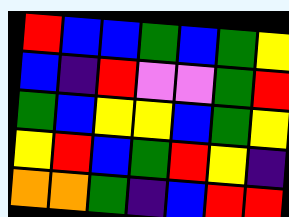[["red", "blue", "blue", "green", "blue", "green", "yellow"], ["blue", "indigo", "red", "violet", "violet", "green", "red"], ["green", "blue", "yellow", "yellow", "blue", "green", "yellow"], ["yellow", "red", "blue", "green", "red", "yellow", "indigo"], ["orange", "orange", "green", "indigo", "blue", "red", "red"]]